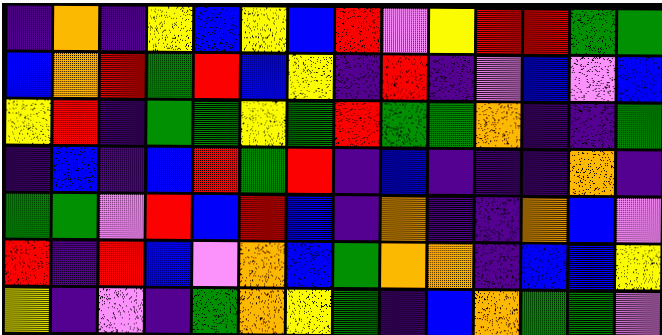[["indigo", "orange", "indigo", "yellow", "blue", "yellow", "blue", "red", "violet", "yellow", "red", "red", "green", "green"], ["blue", "orange", "red", "green", "red", "blue", "yellow", "indigo", "red", "indigo", "violet", "blue", "violet", "blue"], ["yellow", "red", "indigo", "green", "green", "yellow", "green", "red", "green", "green", "orange", "indigo", "indigo", "green"], ["indigo", "blue", "indigo", "blue", "red", "green", "red", "indigo", "blue", "indigo", "indigo", "indigo", "orange", "indigo"], ["green", "green", "violet", "red", "blue", "red", "blue", "indigo", "orange", "indigo", "indigo", "orange", "blue", "violet"], ["red", "indigo", "red", "blue", "violet", "orange", "blue", "green", "orange", "orange", "indigo", "blue", "blue", "yellow"], ["yellow", "indigo", "violet", "indigo", "green", "orange", "yellow", "green", "indigo", "blue", "orange", "green", "green", "violet"]]